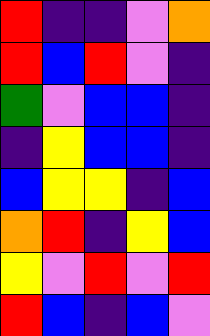[["red", "indigo", "indigo", "violet", "orange"], ["red", "blue", "red", "violet", "indigo"], ["green", "violet", "blue", "blue", "indigo"], ["indigo", "yellow", "blue", "blue", "indigo"], ["blue", "yellow", "yellow", "indigo", "blue"], ["orange", "red", "indigo", "yellow", "blue"], ["yellow", "violet", "red", "violet", "red"], ["red", "blue", "indigo", "blue", "violet"]]